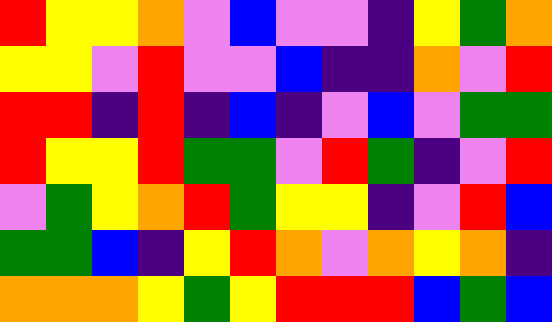[["red", "yellow", "yellow", "orange", "violet", "blue", "violet", "violet", "indigo", "yellow", "green", "orange"], ["yellow", "yellow", "violet", "red", "violet", "violet", "blue", "indigo", "indigo", "orange", "violet", "red"], ["red", "red", "indigo", "red", "indigo", "blue", "indigo", "violet", "blue", "violet", "green", "green"], ["red", "yellow", "yellow", "red", "green", "green", "violet", "red", "green", "indigo", "violet", "red"], ["violet", "green", "yellow", "orange", "red", "green", "yellow", "yellow", "indigo", "violet", "red", "blue"], ["green", "green", "blue", "indigo", "yellow", "red", "orange", "violet", "orange", "yellow", "orange", "indigo"], ["orange", "orange", "orange", "yellow", "green", "yellow", "red", "red", "red", "blue", "green", "blue"]]